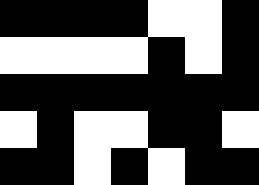[["black", "black", "black", "black", "white", "white", "black"], ["white", "white", "white", "white", "black", "white", "black"], ["black", "black", "black", "black", "black", "black", "black"], ["white", "black", "white", "white", "black", "black", "white"], ["black", "black", "white", "black", "white", "black", "black"]]